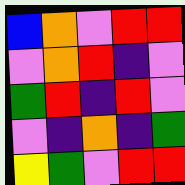[["blue", "orange", "violet", "red", "red"], ["violet", "orange", "red", "indigo", "violet"], ["green", "red", "indigo", "red", "violet"], ["violet", "indigo", "orange", "indigo", "green"], ["yellow", "green", "violet", "red", "red"]]